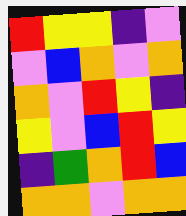[["red", "yellow", "yellow", "indigo", "violet"], ["violet", "blue", "orange", "violet", "orange"], ["orange", "violet", "red", "yellow", "indigo"], ["yellow", "violet", "blue", "red", "yellow"], ["indigo", "green", "orange", "red", "blue"], ["orange", "orange", "violet", "orange", "orange"]]